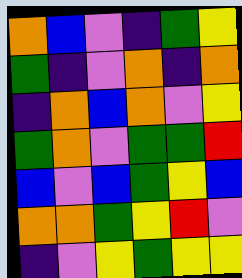[["orange", "blue", "violet", "indigo", "green", "yellow"], ["green", "indigo", "violet", "orange", "indigo", "orange"], ["indigo", "orange", "blue", "orange", "violet", "yellow"], ["green", "orange", "violet", "green", "green", "red"], ["blue", "violet", "blue", "green", "yellow", "blue"], ["orange", "orange", "green", "yellow", "red", "violet"], ["indigo", "violet", "yellow", "green", "yellow", "yellow"]]